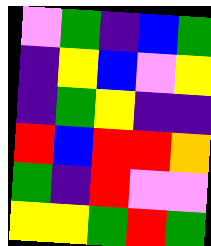[["violet", "green", "indigo", "blue", "green"], ["indigo", "yellow", "blue", "violet", "yellow"], ["indigo", "green", "yellow", "indigo", "indigo"], ["red", "blue", "red", "red", "orange"], ["green", "indigo", "red", "violet", "violet"], ["yellow", "yellow", "green", "red", "green"]]